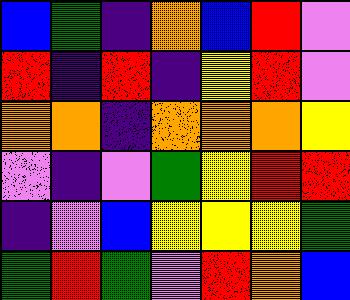[["blue", "green", "indigo", "orange", "blue", "red", "violet"], ["red", "indigo", "red", "indigo", "yellow", "red", "violet"], ["orange", "orange", "indigo", "orange", "orange", "orange", "yellow"], ["violet", "indigo", "violet", "green", "yellow", "red", "red"], ["indigo", "violet", "blue", "yellow", "yellow", "yellow", "green"], ["green", "red", "green", "violet", "red", "orange", "blue"]]